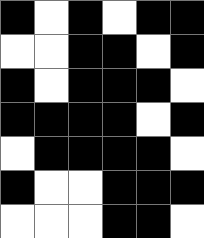[["black", "white", "black", "white", "black", "black"], ["white", "white", "black", "black", "white", "black"], ["black", "white", "black", "black", "black", "white"], ["black", "black", "black", "black", "white", "black"], ["white", "black", "black", "black", "black", "white"], ["black", "white", "white", "black", "black", "black"], ["white", "white", "white", "black", "black", "white"]]